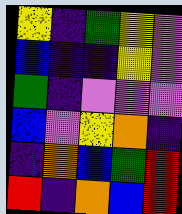[["yellow", "indigo", "green", "yellow", "violet"], ["blue", "indigo", "indigo", "yellow", "violet"], ["green", "indigo", "violet", "violet", "violet"], ["blue", "violet", "yellow", "orange", "indigo"], ["indigo", "orange", "blue", "green", "red"], ["red", "indigo", "orange", "blue", "red"]]